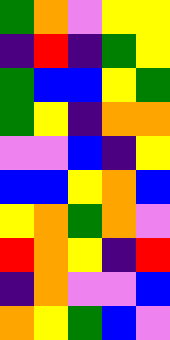[["green", "orange", "violet", "yellow", "yellow"], ["indigo", "red", "indigo", "green", "yellow"], ["green", "blue", "blue", "yellow", "green"], ["green", "yellow", "indigo", "orange", "orange"], ["violet", "violet", "blue", "indigo", "yellow"], ["blue", "blue", "yellow", "orange", "blue"], ["yellow", "orange", "green", "orange", "violet"], ["red", "orange", "yellow", "indigo", "red"], ["indigo", "orange", "violet", "violet", "blue"], ["orange", "yellow", "green", "blue", "violet"]]